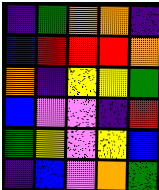[["indigo", "green", "orange", "orange", "indigo"], ["blue", "red", "red", "red", "orange"], ["orange", "indigo", "yellow", "yellow", "green"], ["blue", "violet", "violet", "indigo", "red"], ["green", "yellow", "violet", "yellow", "blue"], ["indigo", "blue", "violet", "orange", "green"]]